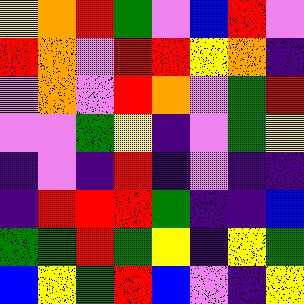[["yellow", "orange", "red", "green", "violet", "blue", "red", "violet"], ["red", "orange", "violet", "red", "red", "yellow", "orange", "indigo"], ["violet", "orange", "violet", "red", "orange", "violet", "green", "red"], ["violet", "violet", "green", "yellow", "indigo", "violet", "green", "yellow"], ["indigo", "violet", "indigo", "red", "indigo", "violet", "indigo", "indigo"], ["indigo", "red", "red", "red", "green", "indigo", "indigo", "blue"], ["green", "green", "red", "green", "yellow", "indigo", "yellow", "green"], ["blue", "yellow", "green", "red", "blue", "violet", "indigo", "yellow"]]